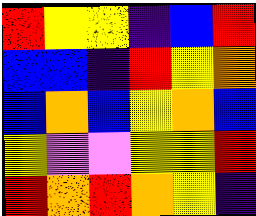[["red", "yellow", "yellow", "indigo", "blue", "red"], ["blue", "blue", "indigo", "red", "yellow", "orange"], ["blue", "orange", "blue", "yellow", "orange", "blue"], ["yellow", "violet", "violet", "yellow", "yellow", "red"], ["red", "orange", "red", "orange", "yellow", "indigo"]]